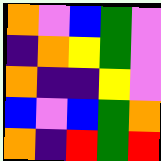[["orange", "violet", "blue", "green", "violet"], ["indigo", "orange", "yellow", "green", "violet"], ["orange", "indigo", "indigo", "yellow", "violet"], ["blue", "violet", "blue", "green", "orange"], ["orange", "indigo", "red", "green", "red"]]